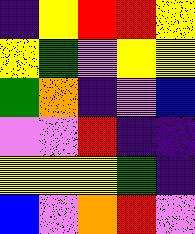[["indigo", "yellow", "red", "red", "yellow"], ["yellow", "green", "violet", "yellow", "yellow"], ["green", "orange", "indigo", "violet", "blue"], ["violet", "violet", "red", "indigo", "indigo"], ["yellow", "yellow", "yellow", "green", "indigo"], ["blue", "violet", "orange", "red", "violet"]]